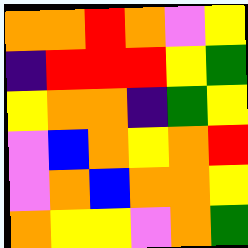[["orange", "orange", "red", "orange", "violet", "yellow"], ["indigo", "red", "red", "red", "yellow", "green"], ["yellow", "orange", "orange", "indigo", "green", "yellow"], ["violet", "blue", "orange", "yellow", "orange", "red"], ["violet", "orange", "blue", "orange", "orange", "yellow"], ["orange", "yellow", "yellow", "violet", "orange", "green"]]